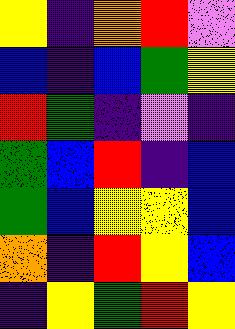[["yellow", "indigo", "orange", "red", "violet"], ["blue", "indigo", "blue", "green", "yellow"], ["red", "green", "indigo", "violet", "indigo"], ["green", "blue", "red", "indigo", "blue"], ["green", "blue", "yellow", "yellow", "blue"], ["orange", "indigo", "red", "yellow", "blue"], ["indigo", "yellow", "green", "red", "yellow"]]